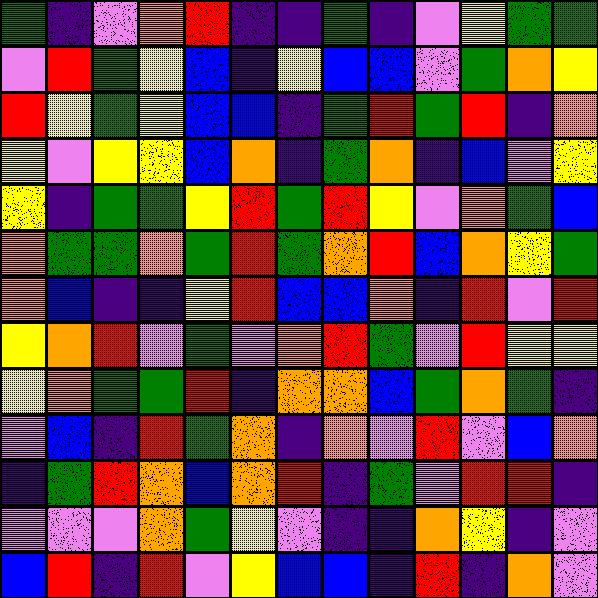[["green", "indigo", "violet", "orange", "red", "indigo", "indigo", "green", "indigo", "violet", "yellow", "green", "green"], ["violet", "red", "green", "yellow", "blue", "indigo", "yellow", "blue", "blue", "violet", "green", "orange", "yellow"], ["red", "yellow", "green", "yellow", "blue", "blue", "indigo", "green", "red", "green", "red", "indigo", "orange"], ["yellow", "violet", "yellow", "yellow", "blue", "orange", "indigo", "green", "orange", "indigo", "blue", "violet", "yellow"], ["yellow", "indigo", "green", "green", "yellow", "red", "green", "red", "yellow", "violet", "orange", "green", "blue"], ["orange", "green", "green", "orange", "green", "red", "green", "orange", "red", "blue", "orange", "yellow", "green"], ["orange", "blue", "indigo", "indigo", "yellow", "red", "blue", "blue", "orange", "indigo", "red", "violet", "red"], ["yellow", "orange", "red", "violet", "green", "violet", "orange", "red", "green", "violet", "red", "yellow", "yellow"], ["yellow", "orange", "green", "green", "red", "indigo", "orange", "orange", "blue", "green", "orange", "green", "indigo"], ["violet", "blue", "indigo", "red", "green", "orange", "indigo", "orange", "violet", "red", "violet", "blue", "orange"], ["indigo", "green", "red", "orange", "blue", "orange", "red", "indigo", "green", "violet", "red", "red", "indigo"], ["violet", "violet", "violet", "orange", "green", "yellow", "violet", "indigo", "indigo", "orange", "yellow", "indigo", "violet"], ["blue", "red", "indigo", "red", "violet", "yellow", "blue", "blue", "indigo", "red", "indigo", "orange", "violet"]]